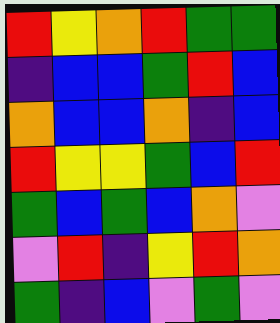[["red", "yellow", "orange", "red", "green", "green"], ["indigo", "blue", "blue", "green", "red", "blue"], ["orange", "blue", "blue", "orange", "indigo", "blue"], ["red", "yellow", "yellow", "green", "blue", "red"], ["green", "blue", "green", "blue", "orange", "violet"], ["violet", "red", "indigo", "yellow", "red", "orange"], ["green", "indigo", "blue", "violet", "green", "violet"]]